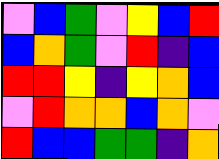[["violet", "blue", "green", "violet", "yellow", "blue", "red"], ["blue", "orange", "green", "violet", "red", "indigo", "blue"], ["red", "red", "yellow", "indigo", "yellow", "orange", "blue"], ["violet", "red", "orange", "orange", "blue", "orange", "violet"], ["red", "blue", "blue", "green", "green", "indigo", "orange"]]